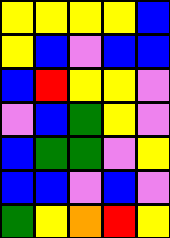[["yellow", "yellow", "yellow", "yellow", "blue"], ["yellow", "blue", "violet", "blue", "blue"], ["blue", "red", "yellow", "yellow", "violet"], ["violet", "blue", "green", "yellow", "violet"], ["blue", "green", "green", "violet", "yellow"], ["blue", "blue", "violet", "blue", "violet"], ["green", "yellow", "orange", "red", "yellow"]]